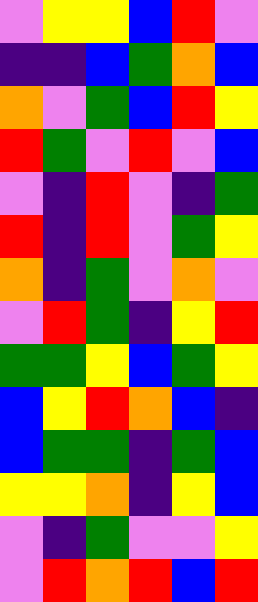[["violet", "yellow", "yellow", "blue", "red", "violet"], ["indigo", "indigo", "blue", "green", "orange", "blue"], ["orange", "violet", "green", "blue", "red", "yellow"], ["red", "green", "violet", "red", "violet", "blue"], ["violet", "indigo", "red", "violet", "indigo", "green"], ["red", "indigo", "red", "violet", "green", "yellow"], ["orange", "indigo", "green", "violet", "orange", "violet"], ["violet", "red", "green", "indigo", "yellow", "red"], ["green", "green", "yellow", "blue", "green", "yellow"], ["blue", "yellow", "red", "orange", "blue", "indigo"], ["blue", "green", "green", "indigo", "green", "blue"], ["yellow", "yellow", "orange", "indigo", "yellow", "blue"], ["violet", "indigo", "green", "violet", "violet", "yellow"], ["violet", "red", "orange", "red", "blue", "red"]]